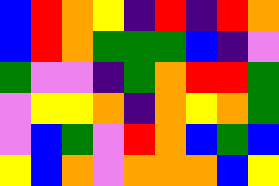[["blue", "red", "orange", "yellow", "indigo", "red", "indigo", "red", "orange"], ["blue", "red", "orange", "green", "green", "green", "blue", "indigo", "violet"], ["green", "violet", "violet", "indigo", "green", "orange", "red", "red", "green"], ["violet", "yellow", "yellow", "orange", "indigo", "orange", "yellow", "orange", "green"], ["violet", "blue", "green", "violet", "red", "orange", "blue", "green", "blue"], ["yellow", "blue", "orange", "violet", "orange", "orange", "orange", "blue", "yellow"]]